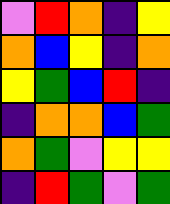[["violet", "red", "orange", "indigo", "yellow"], ["orange", "blue", "yellow", "indigo", "orange"], ["yellow", "green", "blue", "red", "indigo"], ["indigo", "orange", "orange", "blue", "green"], ["orange", "green", "violet", "yellow", "yellow"], ["indigo", "red", "green", "violet", "green"]]